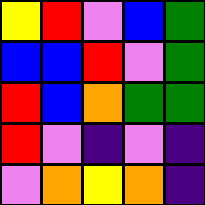[["yellow", "red", "violet", "blue", "green"], ["blue", "blue", "red", "violet", "green"], ["red", "blue", "orange", "green", "green"], ["red", "violet", "indigo", "violet", "indigo"], ["violet", "orange", "yellow", "orange", "indigo"]]